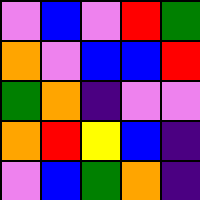[["violet", "blue", "violet", "red", "green"], ["orange", "violet", "blue", "blue", "red"], ["green", "orange", "indigo", "violet", "violet"], ["orange", "red", "yellow", "blue", "indigo"], ["violet", "blue", "green", "orange", "indigo"]]